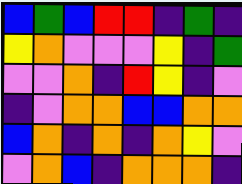[["blue", "green", "blue", "red", "red", "indigo", "green", "indigo"], ["yellow", "orange", "violet", "violet", "violet", "yellow", "indigo", "green"], ["violet", "violet", "orange", "indigo", "red", "yellow", "indigo", "violet"], ["indigo", "violet", "orange", "orange", "blue", "blue", "orange", "orange"], ["blue", "orange", "indigo", "orange", "indigo", "orange", "yellow", "violet"], ["violet", "orange", "blue", "indigo", "orange", "orange", "orange", "indigo"]]